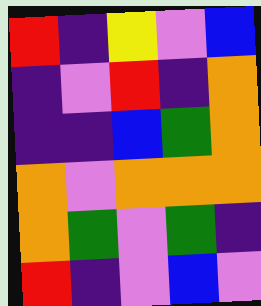[["red", "indigo", "yellow", "violet", "blue"], ["indigo", "violet", "red", "indigo", "orange"], ["indigo", "indigo", "blue", "green", "orange"], ["orange", "violet", "orange", "orange", "orange"], ["orange", "green", "violet", "green", "indigo"], ["red", "indigo", "violet", "blue", "violet"]]